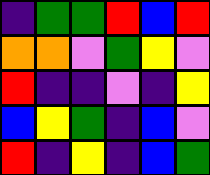[["indigo", "green", "green", "red", "blue", "red"], ["orange", "orange", "violet", "green", "yellow", "violet"], ["red", "indigo", "indigo", "violet", "indigo", "yellow"], ["blue", "yellow", "green", "indigo", "blue", "violet"], ["red", "indigo", "yellow", "indigo", "blue", "green"]]